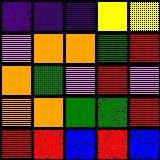[["indigo", "indigo", "indigo", "yellow", "yellow"], ["violet", "orange", "orange", "green", "red"], ["orange", "green", "violet", "red", "violet"], ["orange", "orange", "green", "green", "red"], ["red", "red", "blue", "red", "blue"]]